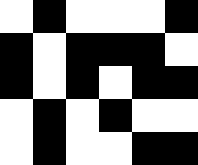[["white", "black", "white", "white", "white", "black"], ["black", "white", "black", "black", "black", "white"], ["black", "white", "black", "white", "black", "black"], ["white", "black", "white", "black", "white", "white"], ["white", "black", "white", "white", "black", "black"]]